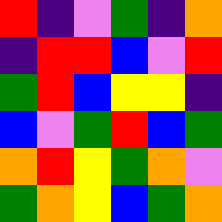[["red", "indigo", "violet", "green", "indigo", "orange"], ["indigo", "red", "red", "blue", "violet", "red"], ["green", "red", "blue", "yellow", "yellow", "indigo"], ["blue", "violet", "green", "red", "blue", "green"], ["orange", "red", "yellow", "green", "orange", "violet"], ["green", "orange", "yellow", "blue", "green", "orange"]]